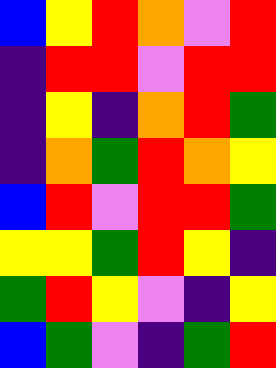[["blue", "yellow", "red", "orange", "violet", "red"], ["indigo", "red", "red", "violet", "red", "red"], ["indigo", "yellow", "indigo", "orange", "red", "green"], ["indigo", "orange", "green", "red", "orange", "yellow"], ["blue", "red", "violet", "red", "red", "green"], ["yellow", "yellow", "green", "red", "yellow", "indigo"], ["green", "red", "yellow", "violet", "indigo", "yellow"], ["blue", "green", "violet", "indigo", "green", "red"]]